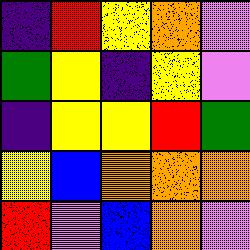[["indigo", "red", "yellow", "orange", "violet"], ["green", "yellow", "indigo", "yellow", "violet"], ["indigo", "yellow", "yellow", "red", "green"], ["yellow", "blue", "orange", "orange", "orange"], ["red", "violet", "blue", "orange", "violet"]]